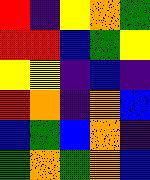[["red", "indigo", "yellow", "orange", "green"], ["red", "red", "blue", "green", "yellow"], ["yellow", "yellow", "indigo", "blue", "indigo"], ["red", "orange", "indigo", "orange", "blue"], ["blue", "green", "blue", "orange", "indigo"], ["green", "orange", "green", "orange", "blue"]]